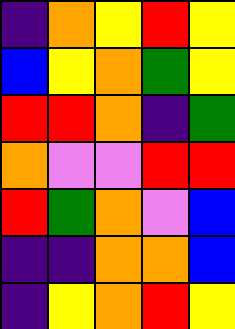[["indigo", "orange", "yellow", "red", "yellow"], ["blue", "yellow", "orange", "green", "yellow"], ["red", "red", "orange", "indigo", "green"], ["orange", "violet", "violet", "red", "red"], ["red", "green", "orange", "violet", "blue"], ["indigo", "indigo", "orange", "orange", "blue"], ["indigo", "yellow", "orange", "red", "yellow"]]